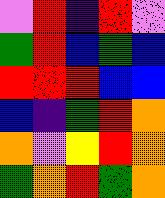[["violet", "red", "indigo", "red", "violet"], ["green", "red", "blue", "green", "blue"], ["red", "red", "red", "blue", "blue"], ["blue", "indigo", "green", "red", "orange"], ["orange", "violet", "yellow", "red", "orange"], ["green", "orange", "red", "green", "orange"]]